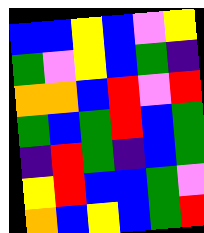[["blue", "blue", "yellow", "blue", "violet", "yellow"], ["green", "violet", "yellow", "blue", "green", "indigo"], ["orange", "orange", "blue", "red", "violet", "red"], ["green", "blue", "green", "red", "blue", "green"], ["indigo", "red", "green", "indigo", "blue", "green"], ["yellow", "red", "blue", "blue", "green", "violet"], ["orange", "blue", "yellow", "blue", "green", "red"]]